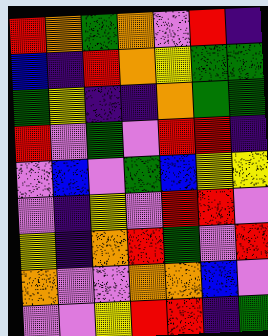[["red", "orange", "green", "orange", "violet", "red", "indigo"], ["blue", "indigo", "red", "orange", "yellow", "green", "green"], ["green", "yellow", "indigo", "indigo", "orange", "green", "green"], ["red", "violet", "green", "violet", "red", "red", "indigo"], ["violet", "blue", "violet", "green", "blue", "yellow", "yellow"], ["violet", "indigo", "yellow", "violet", "red", "red", "violet"], ["yellow", "indigo", "orange", "red", "green", "violet", "red"], ["orange", "violet", "violet", "orange", "orange", "blue", "violet"], ["violet", "violet", "yellow", "red", "red", "indigo", "green"]]